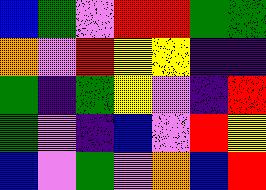[["blue", "green", "violet", "red", "red", "green", "green"], ["orange", "violet", "red", "yellow", "yellow", "indigo", "indigo"], ["green", "indigo", "green", "yellow", "violet", "indigo", "red"], ["green", "violet", "indigo", "blue", "violet", "red", "yellow"], ["blue", "violet", "green", "violet", "orange", "blue", "red"]]